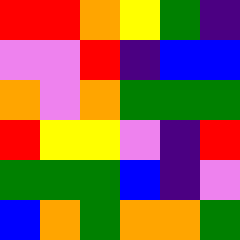[["red", "red", "orange", "yellow", "green", "indigo"], ["violet", "violet", "red", "indigo", "blue", "blue"], ["orange", "violet", "orange", "green", "green", "green"], ["red", "yellow", "yellow", "violet", "indigo", "red"], ["green", "green", "green", "blue", "indigo", "violet"], ["blue", "orange", "green", "orange", "orange", "green"]]